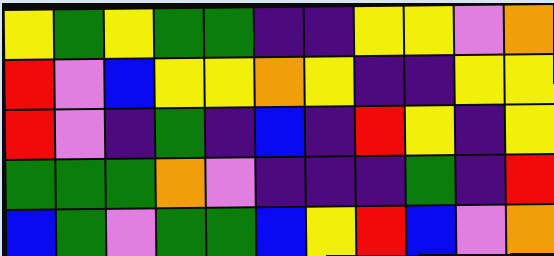[["yellow", "green", "yellow", "green", "green", "indigo", "indigo", "yellow", "yellow", "violet", "orange"], ["red", "violet", "blue", "yellow", "yellow", "orange", "yellow", "indigo", "indigo", "yellow", "yellow"], ["red", "violet", "indigo", "green", "indigo", "blue", "indigo", "red", "yellow", "indigo", "yellow"], ["green", "green", "green", "orange", "violet", "indigo", "indigo", "indigo", "green", "indigo", "red"], ["blue", "green", "violet", "green", "green", "blue", "yellow", "red", "blue", "violet", "orange"]]